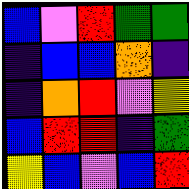[["blue", "violet", "red", "green", "green"], ["indigo", "blue", "blue", "orange", "indigo"], ["indigo", "orange", "red", "violet", "yellow"], ["blue", "red", "red", "indigo", "green"], ["yellow", "blue", "violet", "blue", "red"]]